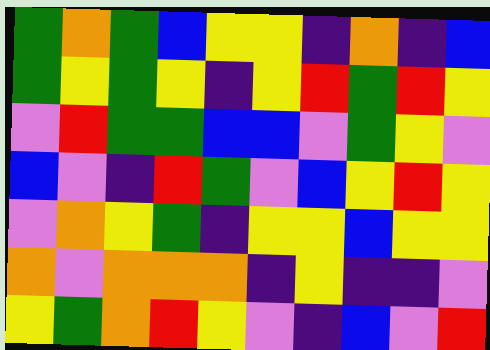[["green", "orange", "green", "blue", "yellow", "yellow", "indigo", "orange", "indigo", "blue"], ["green", "yellow", "green", "yellow", "indigo", "yellow", "red", "green", "red", "yellow"], ["violet", "red", "green", "green", "blue", "blue", "violet", "green", "yellow", "violet"], ["blue", "violet", "indigo", "red", "green", "violet", "blue", "yellow", "red", "yellow"], ["violet", "orange", "yellow", "green", "indigo", "yellow", "yellow", "blue", "yellow", "yellow"], ["orange", "violet", "orange", "orange", "orange", "indigo", "yellow", "indigo", "indigo", "violet"], ["yellow", "green", "orange", "red", "yellow", "violet", "indigo", "blue", "violet", "red"]]